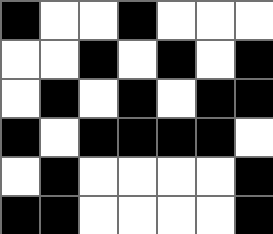[["black", "white", "white", "black", "white", "white", "white"], ["white", "white", "black", "white", "black", "white", "black"], ["white", "black", "white", "black", "white", "black", "black"], ["black", "white", "black", "black", "black", "black", "white"], ["white", "black", "white", "white", "white", "white", "black"], ["black", "black", "white", "white", "white", "white", "black"]]